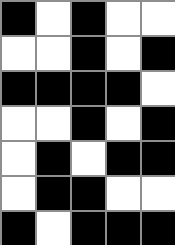[["black", "white", "black", "white", "white"], ["white", "white", "black", "white", "black"], ["black", "black", "black", "black", "white"], ["white", "white", "black", "white", "black"], ["white", "black", "white", "black", "black"], ["white", "black", "black", "white", "white"], ["black", "white", "black", "black", "black"]]